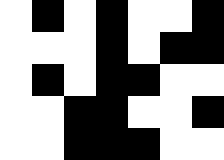[["white", "black", "white", "black", "white", "white", "black"], ["white", "white", "white", "black", "white", "black", "black"], ["white", "black", "white", "black", "black", "white", "white"], ["white", "white", "black", "black", "white", "white", "black"], ["white", "white", "black", "black", "black", "white", "white"]]